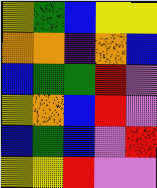[["yellow", "green", "blue", "yellow", "yellow"], ["orange", "orange", "indigo", "orange", "blue"], ["blue", "green", "green", "red", "violet"], ["yellow", "orange", "blue", "red", "violet"], ["blue", "green", "blue", "violet", "red"], ["yellow", "yellow", "red", "violet", "violet"]]